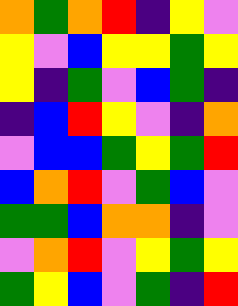[["orange", "green", "orange", "red", "indigo", "yellow", "violet"], ["yellow", "violet", "blue", "yellow", "yellow", "green", "yellow"], ["yellow", "indigo", "green", "violet", "blue", "green", "indigo"], ["indigo", "blue", "red", "yellow", "violet", "indigo", "orange"], ["violet", "blue", "blue", "green", "yellow", "green", "red"], ["blue", "orange", "red", "violet", "green", "blue", "violet"], ["green", "green", "blue", "orange", "orange", "indigo", "violet"], ["violet", "orange", "red", "violet", "yellow", "green", "yellow"], ["green", "yellow", "blue", "violet", "green", "indigo", "red"]]